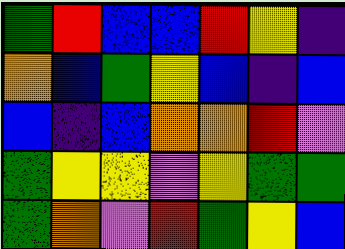[["green", "red", "blue", "blue", "red", "yellow", "indigo"], ["orange", "blue", "green", "yellow", "blue", "indigo", "blue"], ["blue", "indigo", "blue", "orange", "orange", "red", "violet"], ["green", "yellow", "yellow", "violet", "yellow", "green", "green"], ["green", "orange", "violet", "red", "green", "yellow", "blue"]]